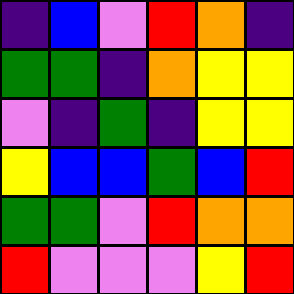[["indigo", "blue", "violet", "red", "orange", "indigo"], ["green", "green", "indigo", "orange", "yellow", "yellow"], ["violet", "indigo", "green", "indigo", "yellow", "yellow"], ["yellow", "blue", "blue", "green", "blue", "red"], ["green", "green", "violet", "red", "orange", "orange"], ["red", "violet", "violet", "violet", "yellow", "red"]]